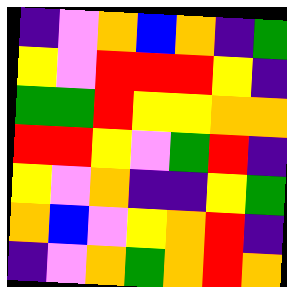[["indigo", "violet", "orange", "blue", "orange", "indigo", "green"], ["yellow", "violet", "red", "red", "red", "yellow", "indigo"], ["green", "green", "red", "yellow", "yellow", "orange", "orange"], ["red", "red", "yellow", "violet", "green", "red", "indigo"], ["yellow", "violet", "orange", "indigo", "indigo", "yellow", "green"], ["orange", "blue", "violet", "yellow", "orange", "red", "indigo"], ["indigo", "violet", "orange", "green", "orange", "red", "orange"]]